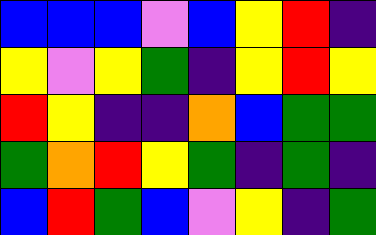[["blue", "blue", "blue", "violet", "blue", "yellow", "red", "indigo"], ["yellow", "violet", "yellow", "green", "indigo", "yellow", "red", "yellow"], ["red", "yellow", "indigo", "indigo", "orange", "blue", "green", "green"], ["green", "orange", "red", "yellow", "green", "indigo", "green", "indigo"], ["blue", "red", "green", "blue", "violet", "yellow", "indigo", "green"]]